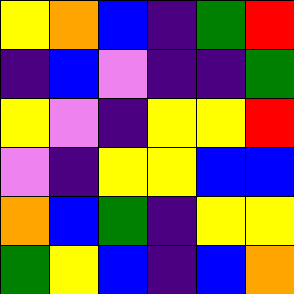[["yellow", "orange", "blue", "indigo", "green", "red"], ["indigo", "blue", "violet", "indigo", "indigo", "green"], ["yellow", "violet", "indigo", "yellow", "yellow", "red"], ["violet", "indigo", "yellow", "yellow", "blue", "blue"], ["orange", "blue", "green", "indigo", "yellow", "yellow"], ["green", "yellow", "blue", "indigo", "blue", "orange"]]